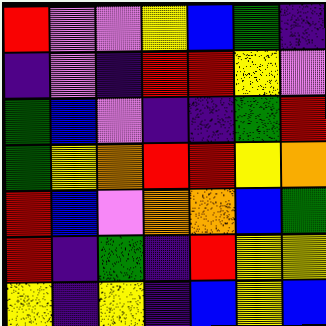[["red", "violet", "violet", "yellow", "blue", "green", "indigo"], ["indigo", "violet", "indigo", "red", "red", "yellow", "violet"], ["green", "blue", "violet", "indigo", "indigo", "green", "red"], ["green", "yellow", "orange", "red", "red", "yellow", "orange"], ["red", "blue", "violet", "orange", "orange", "blue", "green"], ["red", "indigo", "green", "indigo", "red", "yellow", "yellow"], ["yellow", "indigo", "yellow", "indigo", "blue", "yellow", "blue"]]